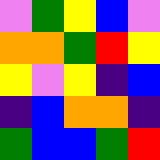[["violet", "green", "yellow", "blue", "violet"], ["orange", "orange", "green", "red", "yellow"], ["yellow", "violet", "yellow", "indigo", "blue"], ["indigo", "blue", "orange", "orange", "indigo"], ["green", "blue", "blue", "green", "red"]]